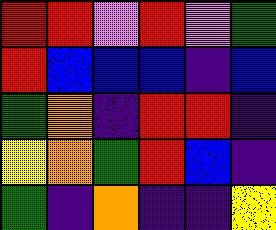[["red", "red", "violet", "red", "violet", "green"], ["red", "blue", "blue", "blue", "indigo", "blue"], ["green", "orange", "indigo", "red", "red", "indigo"], ["yellow", "orange", "green", "red", "blue", "indigo"], ["green", "indigo", "orange", "indigo", "indigo", "yellow"]]